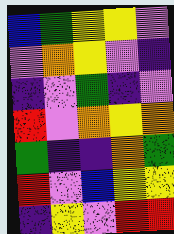[["blue", "green", "yellow", "yellow", "violet"], ["violet", "orange", "yellow", "violet", "indigo"], ["indigo", "violet", "green", "indigo", "violet"], ["red", "violet", "orange", "yellow", "orange"], ["green", "indigo", "indigo", "orange", "green"], ["red", "violet", "blue", "yellow", "yellow"], ["indigo", "yellow", "violet", "red", "red"]]